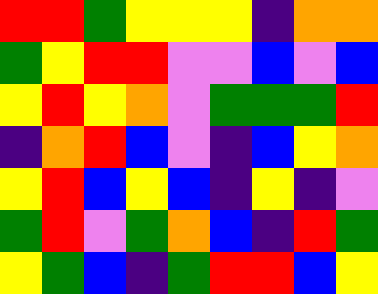[["red", "red", "green", "yellow", "yellow", "yellow", "indigo", "orange", "orange"], ["green", "yellow", "red", "red", "violet", "violet", "blue", "violet", "blue"], ["yellow", "red", "yellow", "orange", "violet", "green", "green", "green", "red"], ["indigo", "orange", "red", "blue", "violet", "indigo", "blue", "yellow", "orange"], ["yellow", "red", "blue", "yellow", "blue", "indigo", "yellow", "indigo", "violet"], ["green", "red", "violet", "green", "orange", "blue", "indigo", "red", "green"], ["yellow", "green", "blue", "indigo", "green", "red", "red", "blue", "yellow"]]